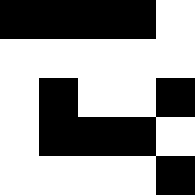[["black", "black", "black", "black", "white"], ["white", "white", "white", "white", "white"], ["white", "black", "white", "white", "black"], ["white", "black", "black", "black", "white"], ["white", "white", "white", "white", "black"]]